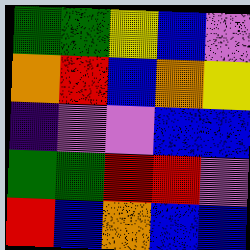[["green", "green", "yellow", "blue", "violet"], ["orange", "red", "blue", "orange", "yellow"], ["indigo", "violet", "violet", "blue", "blue"], ["green", "green", "red", "red", "violet"], ["red", "blue", "orange", "blue", "blue"]]